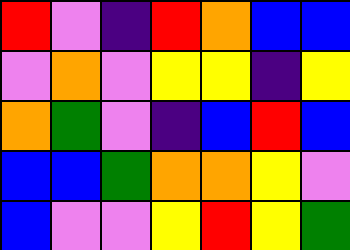[["red", "violet", "indigo", "red", "orange", "blue", "blue"], ["violet", "orange", "violet", "yellow", "yellow", "indigo", "yellow"], ["orange", "green", "violet", "indigo", "blue", "red", "blue"], ["blue", "blue", "green", "orange", "orange", "yellow", "violet"], ["blue", "violet", "violet", "yellow", "red", "yellow", "green"]]